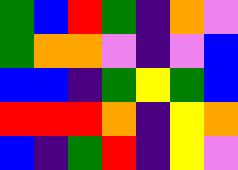[["green", "blue", "red", "green", "indigo", "orange", "violet"], ["green", "orange", "orange", "violet", "indigo", "violet", "blue"], ["blue", "blue", "indigo", "green", "yellow", "green", "blue"], ["red", "red", "red", "orange", "indigo", "yellow", "orange"], ["blue", "indigo", "green", "red", "indigo", "yellow", "violet"]]